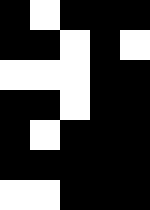[["black", "white", "black", "black", "black"], ["black", "black", "white", "black", "white"], ["white", "white", "white", "black", "black"], ["black", "black", "white", "black", "black"], ["black", "white", "black", "black", "black"], ["black", "black", "black", "black", "black"], ["white", "white", "black", "black", "black"]]